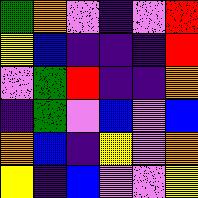[["green", "orange", "violet", "indigo", "violet", "red"], ["yellow", "blue", "indigo", "indigo", "indigo", "red"], ["violet", "green", "red", "indigo", "indigo", "orange"], ["indigo", "green", "violet", "blue", "violet", "blue"], ["orange", "blue", "indigo", "yellow", "violet", "orange"], ["yellow", "indigo", "blue", "violet", "violet", "yellow"]]